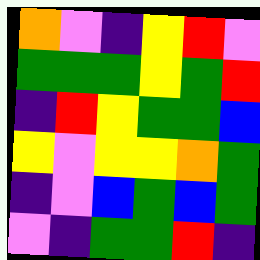[["orange", "violet", "indigo", "yellow", "red", "violet"], ["green", "green", "green", "yellow", "green", "red"], ["indigo", "red", "yellow", "green", "green", "blue"], ["yellow", "violet", "yellow", "yellow", "orange", "green"], ["indigo", "violet", "blue", "green", "blue", "green"], ["violet", "indigo", "green", "green", "red", "indigo"]]